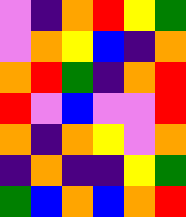[["violet", "indigo", "orange", "red", "yellow", "green"], ["violet", "orange", "yellow", "blue", "indigo", "orange"], ["orange", "red", "green", "indigo", "orange", "red"], ["red", "violet", "blue", "violet", "violet", "red"], ["orange", "indigo", "orange", "yellow", "violet", "orange"], ["indigo", "orange", "indigo", "indigo", "yellow", "green"], ["green", "blue", "orange", "blue", "orange", "red"]]